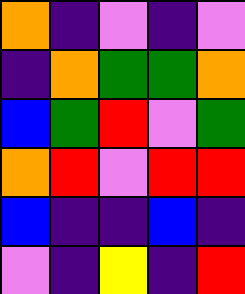[["orange", "indigo", "violet", "indigo", "violet"], ["indigo", "orange", "green", "green", "orange"], ["blue", "green", "red", "violet", "green"], ["orange", "red", "violet", "red", "red"], ["blue", "indigo", "indigo", "blue", "indigo"], ["violet", "indigo", "yellow", "indigo", "red"]]